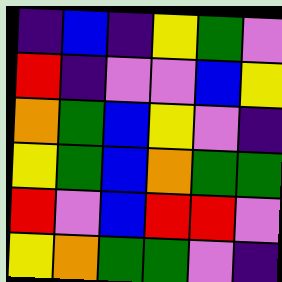[["indigo", "blue", "indigo", "yellow", "green", "violet"], ["red", "indigo", "violet", "violet", "blue", "yellow"], ["orange", "green", "blue", "yellow", "violet", "indigo"], ["yellow", "green", "blue", "orange", "green", "green"], ["red", "violet", "blue", "red", "red", "violet"], ["yellow", "orange", "green", "green", "violet", "indigo"]]